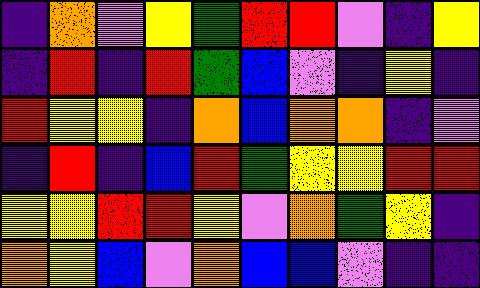[["indigo", "orange", "violet", "yellow", "green", "red", "red", "violet", "indigo", "yellow"], ["indigo", "red", "indigo", "red", "green", "blue", "violet", "indigo", "yellow", "indigo"], ["red", "yellow", "yellow", "indigo", "orange", "blue", "orange", "orange", "indigo", "violet"], ["indigo", "red", "indigo", "blue", "red", "green", "yellow", "yellow", "red", "red"], ["yellow", "yellow", "red", "red", "yellow", "violet", "orange", "green", "yellow", "indigo"], ["orange", "yellow", "blue", "violet", "orange", "blue", "blue", "violet", "indigo", "indigo"]]